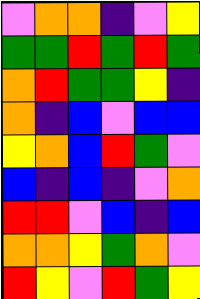[["violet", "orange", "orange", "indigo", "violet", "yellow"], ["green", "green", "red", "green", "red", "green"], ["orange", "red", "green", "green", "yellow", "indigo"], ["orange", "indigo", "blue", "violet", "blue", "blue"], ["yellow", "orange", "blue", "red", "green", "violet"], ["blue", "indigo", "blue", "indigo", "violet", "orange"], ["red", "red", "violet", "blue", "indigo", "blue"], ["orange", "orange", "yellow", "green", "orange", "violet"], ["red", "yellow", "violet", "red", "green", "yellow"]]